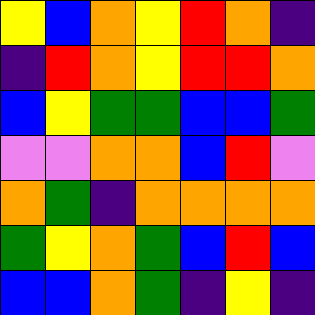[["yellow", "blue", "orange", "yellow", "red", "orange", "indigo"], ["indigo", "red", "orange", "yellow", "red", "red", "orange"], ["blue", "yellow", "green", "green", "blue", "blue", "green"], ["violet", "violet", "orange", "orange", "blue", "red", "violet"], ["orange", "green", "indigo", "orange", "orange", "orange", "orange"], ["green", "yellow", "orange", "green", "blue", "red", "blue"], ["blue", "blue", "orange", "green", "indigo", "yellow", "indigo"]]